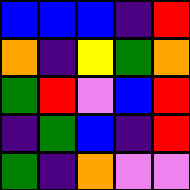[["blue", "blue", "blue", "indigo", "red"], ["orange", "indigo", "yellow", "green", "orange"], ["green", "red", "violet", "blue", "red"], ["indigo", "green", "blue", "indigo", "red"], ["green", "indigo", "orange", "violet", "violet"]]